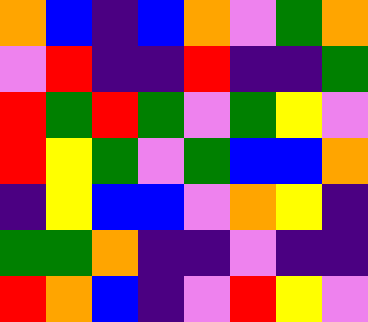[["orange", "blue", "indigo", "blue", "orange", "violet", "green", "orange"], ["violet", "red", "indigo", "indigo", "red", "indigo", "indigo", "green"], ["red", "green", "red", "green", "violet", "green", "yellow", "violet"], ["red", "yellow", "green", "violet", "green", "blue", "blue", "orange"], ["indigo", "yellow", "blue", "blue", "violet", "orange", "yellow", "indigo"], ["green", "green", "orange", "indigo", "indigo", "violet", "indigo", "indigo"], ["red", "orange", "blue", "indigo", "violet", "red", "yellow", "violet"]]